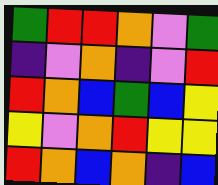[["green", "red", "red", "orange", "violet", "green"], ["indigo", "violet", "orange", "indigo", "violet", "red"], ["red", "orange", "blue", "green", "blue", "yellow"], ["yellow", "violet", "orange", "red", "yellow", "yellow"], ["red", "orange", "blue", "orange", "indigo", "blue"]]